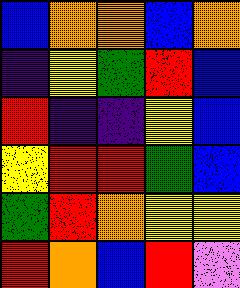[["blue", "orange", "orange", "blue", "orange"], ["indigo", "yellow", "green", "red", "blue"], ["red", "indigo", "indigo", "yellow", "blue"], ["yellow", "red", "red", "green", "blue"], ["green", "red", "orange", "yellow", "yellow"], ["red", "orange", "blue", "red", "violet"]]